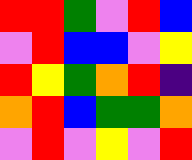[["red", "red", "green", "violet", "red", "blue"], ["violet", "red", "blue", "blue", "violet", "yellow"], ["red", "yellow", "green", "orange", "red", "indigo"], ["orange", "red", "blue", "green", "green", "orange"], ["violet", "red", "violet", "yellow", "violet", "red"]]